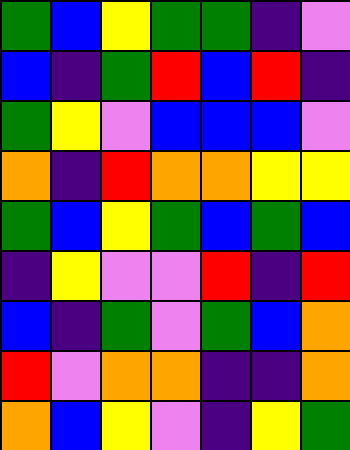[["green", "blue", "yellow", "green", "green", "indigo", "violet"], ["blue", "indigo", "green", "red", "blue", "red", "indigo"], ["green", "yellow", "violet", "blue", "blue", "blue", "violet"], ["orange", "indigo", "red", "orange", "orange", "yellow", "yellow"], ["green", "blue", "yellow", "green", "blue", "green", "blue"], ["indigo", "yellow", "violet", "violet", "red", "indigo", "red"], ["blue", "indigo", "green", "violet", "green", "blue", "orange"], ["red", "violet", "orange", "orange", "indigo", "indigo", "orange"], ["orange", "blue", "yellow", "violet", "indigo", "yellow", "green"]]